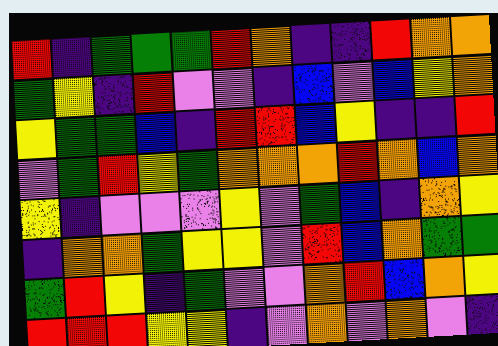[["red", "indigo", "green", "green", "green", "red", "orange", "indigo", "indigo", "red", "orange", "orange"], ["green", "yellow", "indigo", "red", "violet", "violet", "indigo", "blue", "violet", "blue", "yellow", "orange"], ["yellow", "green", "green", "blue", "indigo", "red", "red", "blue", "yellow", "indigo", "indigo", "red"], ["violet", "green", "red", "yellow", "green", "orange", "orange", "orange", "red", "orange", "blue", "orange"], ["yellow", "indigo", "violet", "violet", "violet", "yellow", "violet", "green", "blue", "indigo", "orange", "yellow"], ["indigo", "orange", "orange", "green", "yellow", "yellow", "violet", "red", "blue", "orange", "green", "green"], ["green", "red", "yellow", "indigo", "green", "violet", "violet", "orange", "red", "blue", "orange", "yellow"], ["red", "red", "red", "yellow", "yellow", "indigo", "violet", "orange", "violet", "orange", "violet", "indigo"]]